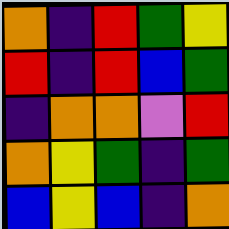[["orange", "indigo", "red", "green", "yellow"], ["red", "indigo", "red", "blue", "green"], ["indigo", "orange", "orange", "violet", "red"], ["orange", "yellow", "green", "indigo", "green"], ["blue", "yellow", "blue", "indigo", "orange"]]